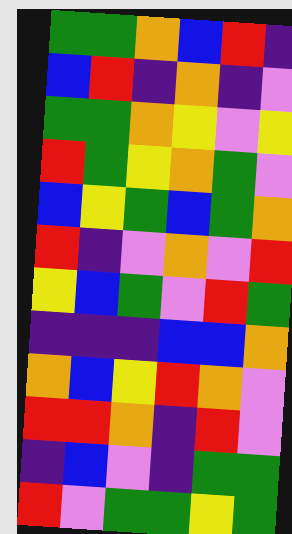[["green", "green", "orange", "blue", "red", "indigo"], ["blue", "red", "indigo", "orange", "indigo", "violet"], ["green", "green", "orange", "yellow", "violet", "yellow"], ["red", "green", "yellow", "orange", "green", "violet"], ["blue", "yellow", "green", "blue", "green", "orange"], ["red", "indigo", "violet", "orange", "violet", "red"], ["yellow", "blue", "green", "violet", "red", "green"], ["indigo", "indigo", "indigo", "blue", "blue", "orange"], ["orange", "blue", "yellow", "red", "orange", "violet"], ["red", "red", "orange", "indigo", "red", "violet"], ["indigo", "blue", "violet", "indigo", "green", "green"], ["red", "violet", "green", "green", "yellow", "green"]]